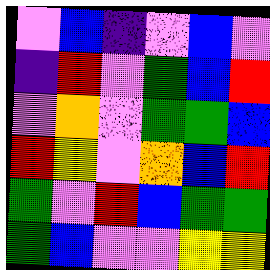[["violet", "blue", "indigo", "violet", "blue", "violet"], ["indigo", "red", "violet", "green", "blue", "red"], ["violet", "orange", "violet", "green", "green", "blue"], ["red", "yellow", "violet", "orange", "blue", "red"], ["green", "violet", "red", "blue", "green", "green"], ["green", "blue", "violet", "violet", "yellow", "yellow"]]